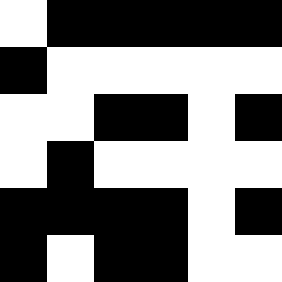[["white", "black", "black", "black", "black", "black"], ["black", "white", "white", "white", "white", "white"], ["white", "white", "black", "black", "white", "black"], ["white", "black", "white", "white", "white", "white"], ["black", "black", "black", "black", "white", "black"], ["black", "white", "black", "black", "white", "white"]]